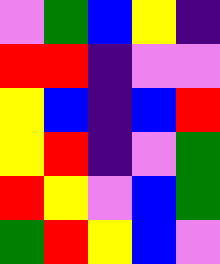[["violet", "green", "blue", "yellow", "indigo"], ["red", "red", "indigo", "violet", "violet"], ["yellow", "blue", "indigo", "blue", "red"], ["yellow", "red", "indigo", "violet", "green"], ["red", "yellow", "violet", "blue", "green"], ["green", "red", "yellow", "blue", "violet"]]